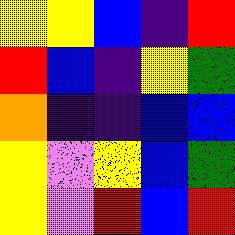[["yellow", "yellow", "blue", "indigo", "red"], ["red", "blue", "indigo", "yellow", "green"], ["orange", "indigo", "indigo", "blue", "blue"], ["yellow", "violet", "yellow", "blue", "green"], ["yellow", "violet", "red", "blue", "red"]]